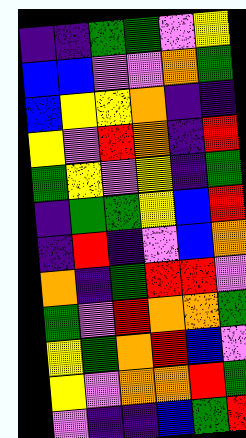[["indigo", "indigo", "green", "green", "violet", "yellow"], ["blue", "blue", "violet", "violet", "orange", "green"], ["blue", "yellow", "yellow", "orange", "indigo", "indigo"], ["yellow", "violet", "red", "orange", "indigo", "red"], ["green", "yellow", "violet", "yellow", "indigo", "green"], ["indigo", "green", "green", "yellow", "blue", "red"], ["indigo", "red", "indigo", "violet", "blue", "orange"], ["orange", "indigo", "green", "red", "red", "violet"], ["green", "violet", "red", "orange", "orange", "green"], ["yellow", "green", "orange", "red", "blue", "violet"], ["yellow", "violet", "orange", "orange", "red", "green"], ["violet", "indigo", "indigo", "blue", "green", "red"]]